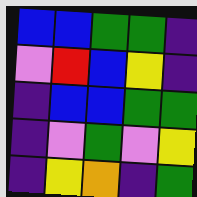[["blue", "blue", "green", "green", "indigo"], ["violet", "red", "blue", "yellow", "indigo"], ["indigo", "blue", "blue", "green", "green"], ["indigo", "violet", "green", "violet", "yellow"], ["indigo", "yellow", "orange", "indigo", "green"]]